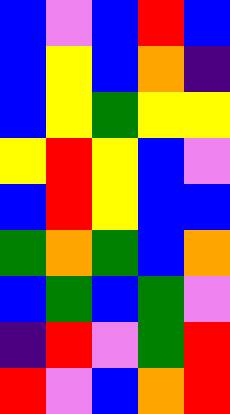[["blue", "violet", "blue", "red", "blue"], ["blue", "yellow", "blue", "orange", "indigo"], ["blue", "yellow", "green", "yellow", "yellow"], ["yellow", "red", "yellow", "blue", "violet"], ["blue", "red", "yellow", "blue", "blue"], ["green", "orange", "green", "blue", "orange"], ["blue", "green", "blue", "green", "violet"], ["indigo", "red", "violet", "green", "red"], ["red", "violet", "blue", "orange", "red"]]